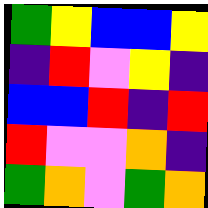[["green", "yellow", "blue", "blue", "yellow"], ["indigo", "red", "violet", "yellow", "indigo"], ["blue", "blue", "red", "indigo", "red"], ["red", "violet", "violet", "orange", "indigo"], ["green", "orange", "violet", "green", "orange"]]